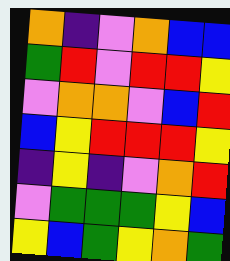[["orange", "indigo", "violet", "orange", "blue", "blue"], ["green", "red", "violet", "red", "red", "yellow"], ["violet", "orange", "orange", "violet", "blue", "red"], ["blue", "yellow", "red", "red", "red", "yellow"], ["indigo", "yellow", "indigo", "violet", "orange", "red"], ["violet", "green", "green", "green", "yellow", "blue"], ["yellow", "blue", "green", "yellow", "orange", "green"]]